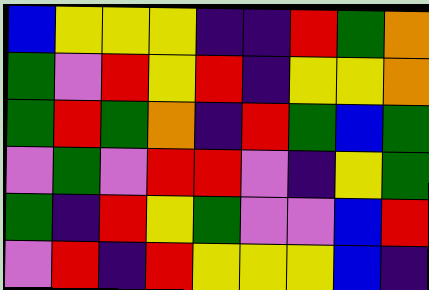[["blue", "yellow", "yellow", "yellow", "indigo", "indigo", "red", "green", "orange"], ["green", "violet", "red", "yellow", "red", "indigo", "yellow", "yellow", "orange"], ["green", "red", "green", "orange", "indigo", "red", "green", "blue", "green"], ["violet", "green", "violet", "red", "red", "violet", "indigo", "yellow", "green"], ["green", "indigo", "red", "yellow", "green", "violet", "violet", "blue", "red"], ["violet", "red", "indigo", "red", "yellow", "yellow", "yellow", "blue", "indigo"]]